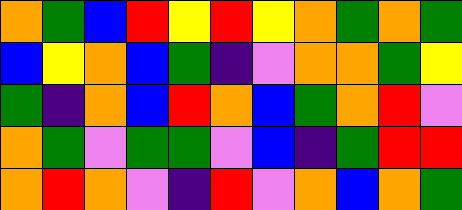[["orange", "green", "blue", "red", "yellow", "red", "yellow", "orange", "green", "orange", "green"], ["blue", "yellow", "orange", "blue", "green", "indigo", "violet", "orange", "orange", "green", "yellow"], ["green", "indigo", "orange", "blue", "red", "orange", "blue", "green", "orange", "red", "violet"], ["orange", "green", "violet", "green", "green", "violet", "blue", "indigo", "green", "red", "red"], ["orange", "red", "orange", "violet", "indigo", "red", "violet", "orange", "blue", "orange", "green"]]